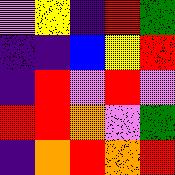[["violet", "yellow", "indigo", "red", "green"], ["indigo", "indigo", "blue", "yellow", "red"], ["indigo", "red", "violet", "red", "violet"], ["red", "red", "orange", "violet", "green"], ["indigo", "orange", "red", "orange", "red"]]